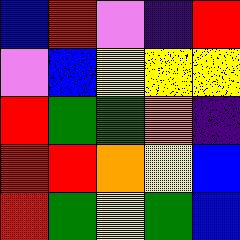[["blue", "red", "violet", "indigo", "red"], ["violet", "blue", "yellow", "yellow", "yellow"], ["red", "green", "green", "orange", "indigo"], ["red", "red", "orange", "yellow", "blue"], ["red", "green", "yellow", "green", "blue"]]